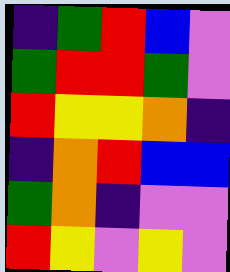[["indigo", "green", "red", "blue", "violet"], ["green", "red", "red", "green", "violet"], ["red", "yellow", "yellow", "orange", "indigo"], ["indigo", "orange", "red", "blue", "blue"], ["green", "orange", "indigo", "violet", "violet"], ["red", "yellow", "violet", "yellow", "violet"]]